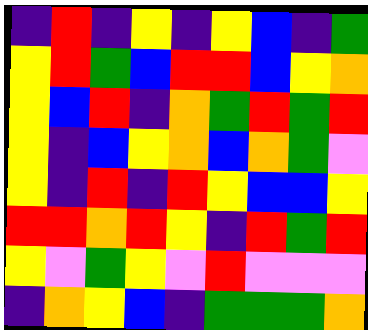[["indigo", "red", "indigo", "yellow", "indigo", "yellow", "blue", "indigo", "green"], ["yellow", "red", "green", "blue", "red", "red", "blue", "yellow", "orange"], ["yellow", "blue", "red", "indigo", "orange", "green", "red", "green", "red"], ["yellow", "indigo", "blue", "yellow", "orange", "blue", "orange", "green", "violet"], ["yellow", "indigo", "red", "indigo", "red", "yellow", "blue", "blue", "yellow"], ["red", "red", "orange", "red", "yellow", "indigo", "red", "green", "red"], ["yellow", "violet", "green", "yellow", "violet", "red", "violet", "violet", "violet"], ["indigo", "orange", "yellow", "blue", "indigo", "green", "green", "green", "orange"]]